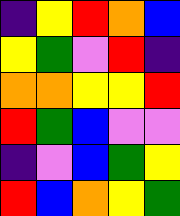[["indigo", "yellow", "red", "orange", "blue"], ["yellow", "green", "violet", "red", "indigo"], ["orange", "orange", "yellow", "yellow", "red"], ["red", "green", "blue", "violet", "violet"], ["indigo", "violet", "blue", "green", "yellow"], ["red", "blue", "orange", "yellow", "green"]]